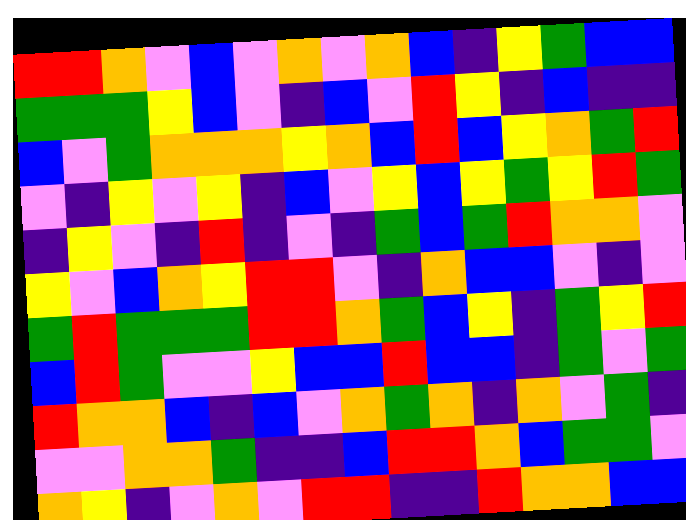[["red", "red", "orange", "violet", "blue", "violet", "orange", "violet", "orange", "blue", "indigo", "yellow", "green", "blue", "blue"], ["green", "green", "green", "yellow", "blue", "violet", "indigo", "blue", "violet", "red", "yellow", "indigo", "blue", "indigo", "indigo"], ["blue", "violet", "green", "orange", "orange", "orange", "yellow", "orange", "blue", "red", "blue", "yellow", "orange", "green", "red"], ["violet", "indigo", "yellow", "violet", "yellow", "indigo", "blue", "violet", "yellow", "blue", "yellow", "green", "yellow", "red", "green"], ["indigo", "yellow", "violet", "indigo", "red", "indigo", "violet", "indigo", "green", "blue", "green", "red", "orange", "orange", "violet"], ["yellow", "violet", "blue", "orange", "yellow", "red", "red", "violet", "indigo", "orange", "blue", "blue", "violet", "indigo", "violet"], ["green", "red", "green", "green", "green", "red", "red", "orange", "green", "blue", "yellow", "indigo", "green", "yellow", "red"], ["blue", "red", "green", "violet", "violet", "yellow", "blue", "blue", "red", "blue", "blue", "indigo", "green", "violet", "green"], ["red", "orange", "orange", "blue", "indigo", "blue", "violet", "orange", "green", "orange", "indigo", "orange", "violet", "green", "indigo"], ["violet", "violet", "orange", "orange", "green", "indigo", "indigo", "blue", "red", "red", "orange", "blue", "green", "green", "violet"], ["orange", "yellow", "indigo", "violet", "orange", "violet", "red", "red", "indigo", "indigo", "red", "orange", "orange", "blue", "blue"]]